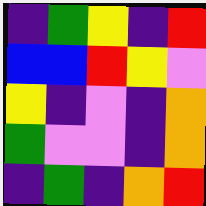[["indigo", "green", "yellow", "indigo", "red"], ["blue", "blue", "red", "yellow", "violet"], ["yellow", "indigo", "violet", "indigo", "orange"], ["green", "violet", "violet", "indigo", "orange"], ["indigo", "green", "indigo", "orange", "red"]]